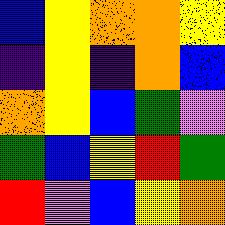[["blue", "yellow", "orange", "orange", "yellow"], ["indigo", "yellow", "indigo", "orange", "blue"], ["orange", "yellow", "blue", "green", "violet"], ["green", "blue", "yellow", "red", "green"], ["red", "violet", "blue", "yellow", "orange"]]